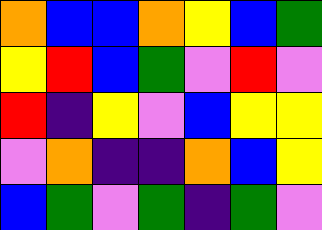[["orange", "blue", "blue", "orange", "yellow", "blue", "green"], ["yellow", "red", "blue", "green", "violet", "red", "violet"], ["red", "indigo", "yellow", "violet", "blue", "yellow", "yellow"], ["violet", "orange", "indigo", "indigo", "orange", "blue", "yellow"], ["blue", "green", "violet", "green", "indigo", "green", "violet"]]